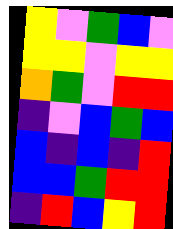[["yellow", "violet", "green", "blue", "violet"], ["yellow", "yellow", "violet", "yellow", "yellow"], ["orange", "green", "violet", "red", "red"], ["indigo", "violet", "blue", "green", "blue"], ["blue", "indigo", "blue", "indigo", "red"], ["blue", "blue", "green", "red", "red"], ["indigo", "red", "blue", "yellow", "red"]]